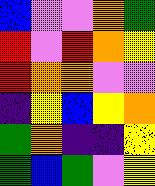[["blue", "violet", "violet", "orange", "green"], ["red", "violet", "red", "orange", "yellow"], ["red", "orange", "orange", "violet", "violet"], ["indigo", "yellow", "blue", "yellow", "orange"], ["green", "orange", "indigo", "indigo", "yellow"], ["green", "blue", "green", "violet", "yellow"]]